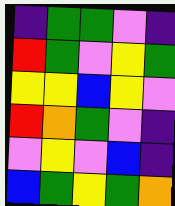[["indigo", "green", "green", "violet", "indigo"], ["red", "green", "violet", "yellow", "green"], ["yellow", "yellow", "blue", "yellow", "violet"], ["red", "orange", "green", "violet", "indigo"], ["violet", "yellow", "violet", "blue", "indigo"], ["blue", "green", "yellow", "green", "orange"]]